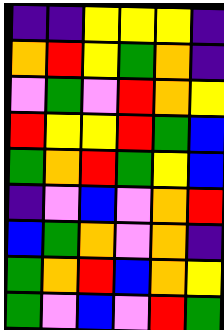[["indigo", "indigo", "yellow", "yellow", "yellow", "indigo"], ["orange", "red", "yellow", "green", "orange", "indigo"], ["violet", "green", "violet", "red", "orange", "yellow"], ["red", "yellow", "yellow", "red", "green", "blue"], ["green", "orange", "red", "green", "yellow", "blue"], ["indigo", "violet", "blue", "violet", "orange", "red"], ["blue", "green", "orange", "violet", "orange", "indigo"], ["green", "orange", "red", "blue", "orange", "yellow"], ["green", "violet", "blue", "violet", "red", "green"]]